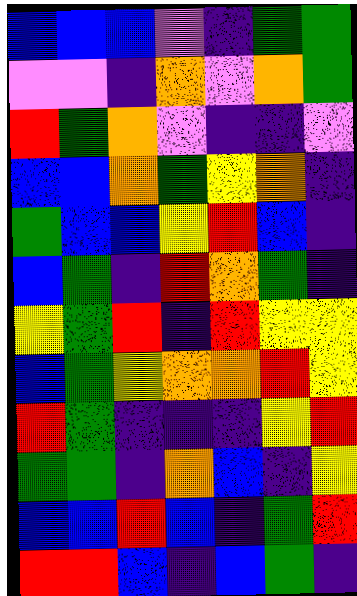[["blue", "blue", "blue", "violet", "indigo", "green", "green"], ["violet", "violet", "indigo", "orange", "violet", "orange", "green"], ["red", "green", "orange", "violet", "indigo", "indigo", "violet"], ["blue", "blue", "orange", "green", "yellow", "orange", "indigo"], ["green", "blue", "blue", "yellow", "red", "blue", "indigo"], ["blue", "green", "indigo", "red", "orange", "green", "indigo"], ["yellow", "green", "red", "indigo", "red", "yellow", "yellow"], ["blue", "green", "yellow", "orange", "orange", "red", "yellow"], ["red", "green", "indigo", "indigo", "indigo", "yellow", "red"], ["green", "green", "indigo", "orange", "blue", "indigo", "yellow"], ["blue", "blue", "red", "blue", "indigo", "green", "red"], ["red", "red", "blue", "indigo", "blue", "green", "indigo"]]